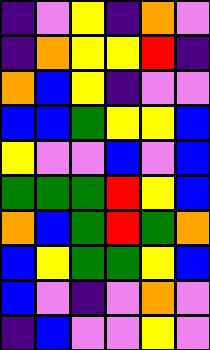[["indigo", "violet", "yellow", "indigo", "orange", "violet"], ["indigo", "orange", "yellow", "yellow", "red", "indigo"], ["orange", "blue", "yellow", "indigo", "violet", "violet"], ["blue", "blue", "green", "yellow", "yellow", "blue"], ["yellow", "violet", "violet", "blue", "violet", "blue"], ["green", "green", "green", "red", "yellow", "blue"], ["orange", "blue", "green", "red", "green", "orange"], ["blue", "yellow", "green", "green", "yellow", "blue"], ["blue", "violet", "indigo", "violet", "orange", "violet"], ["indigo", "blue", "violet", "violet", "yellow", "violet"]]